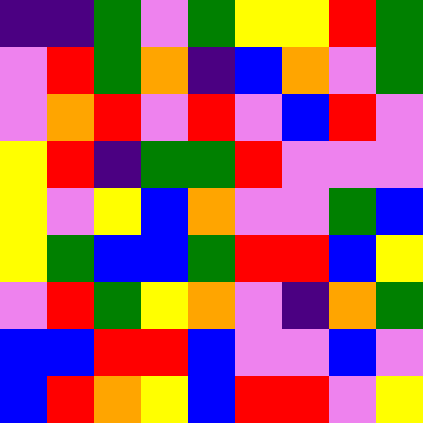[["indigo", "indigo", "green", "violet", "green", "yellow", "yellow", "red", "green"], ["violet", "red", "green", "orange", "indigo", "blue", "orange", "violet", "green"], ["violet", "orange", "red", "violet", "red", "violet", "blue", "red", "violet"], ["yellow", "red", "indigo", "green", "green", "red", "violet", "violet", "violet"], ["yellow", "violet", "yellow", "blue", "orange", "violet", "violet", "green", "blue"], ["yellow", "green", "blue", "blue", "green", "red", "red", "blue", "yellow"], ["violet", "red", "green", "yellow", "orange", "violet", "indigo", "orange", "green"], ["blue", "blue", "red", "red", "blue", "violet", "violet", "blue", "violet"], ["blue", "red", "orange", "yellow", "blue", "red", "red", "violet", "yellow"]]